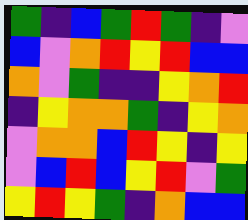[["green", "indigo", "blue", "green", "red", "green", "indigo", "violet"], ["blue", "violet", "orange", "red", "yellow", "red", "blue", "blue"], ["orange", "violet", "green", "indigo", "indigo", "yellow", "orange", "red"], ["indigo", "yellow", "orange", "orange", "green", "indigo", "yellow", "orange"], ["violet", "orange", "orange", "blue", "red", "yellow", "indigo", "yellow"], ["violet", "blue", "red", "blue", "yellow", "red", "violet", "green"], ["yellow", "red", "yellow", "green", "indigo", "orange", "blue", "blue"]]